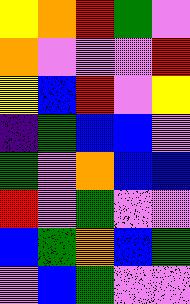[["yellow", "orange", "red", "green", "violet"], ["orange", "violet", "violet", "violet", "red"], ["yellow", "blue", "red", "violet", "yellow"], ["indigo", "green", "blue", "blue", "violet"], ["green", "violet", "orange", "blue", "blue"], ["red", "violet", "green", "violet", "violet"], ["blue", "green", "orange", "blue", "green"], ["violet", "blue", "green", "violet", "violet"]]